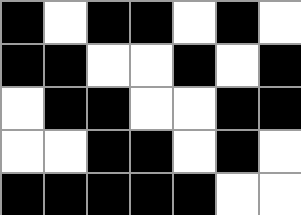[["black", "white", "black", "black", "white", "black", "white"], ["black", "black", "white", "white", "black", "white", "black"], ["white", "black", "black", "white", "white", "black", "black"], ["white", "white", "black", "black", "white", "black", "white"], ["black", "black", "black", "black", "black", "white", "white"]]